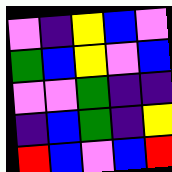[["violet", "indigo", "yellow", "blue", "violet"], ["green", "blue", "yellow", "violet", "blue"], ["violet", "violet", "green", "indigo", "indigo"], ["indigo", "blue", "green", "indigo", "yellow"], ["red", "blue", "violet", "blue", "red"]]